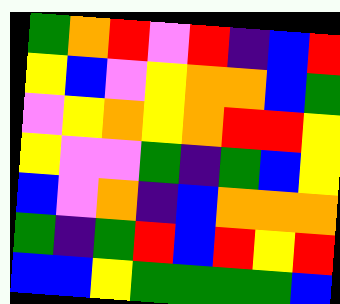[["green", "orange", "red", "violet", "red", "indigo", "blue", "red"], ["yellow", "blue", "violet", "yellow", "orange", "orange", "blue", "green"], ["violet", "yellow", "orange", "yellow", "orange", "red", "red", "yellow"], ["yellow", "violet", "violet", "green", "indigo", "green", "blue", "yellow"], ["blue", "violet", "orange", "indigo", "blue", "orange", "orange", "orange"], ["green", "indigo", "green", "red", "blue", "red", "yellow", "red"], ["blue", "blue", "yellow", "green", "green", "green", "green", "blue"]]